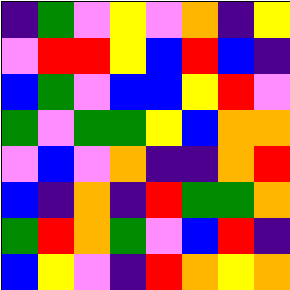[["indigo", "green", "violet", "yellow", "violet", "orange", "indigo", "yellow"], ["violet", "red", "red", "yellow", "blue", "red", "blue", "indigo"], ["blue", "green", "violet", "blue", "blue", "yellow", "red", "violet"], ["green", "violet", "green", "green", "yellow", "blue", "orange", "orange"], ["violet", "blue", "violet", "orange", "indigo", "indigo", "orange", "red"], ["blue", "indigo", "orange", "indigo", "red", "green", "green", "orange"], ["green", "red", "orange", "green", "violet", "blue", "red", "indigo"], ["blue", "yellow", "violet", "indigo", "red", "orange", "yellow", "orange"]]